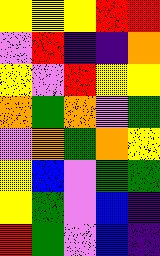[["yellow", "yellow", "yellow", "red", "red"], ["violet", "red", "indigo", "indigo", "orange"], ["yellow", "violet", "red", "yellow", "yellow"], ["orange", "green", "orange", "violet", "green"], ["violet", "orange", "green", "orange", "yellow"], ["yellow", "blue", "violet", "green", "green"], ["yellow", "green", "violet", "blue", "indigo"], ["red", "green", "violet", "blue", "indigo"]]